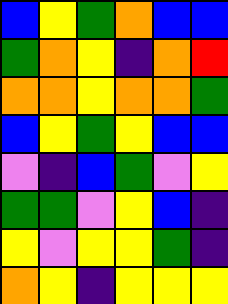[["blue", "yellow", "green", "orange", "blue", "blue"], ["green", "orange", "yellow", "indigo", "orange", "red"], ["orange", "orange", "yellow", "orange", "orange", "green"], ["blue", "yellow", "green", "yellow", "blue", "blue"], ["violet", "indigo", "blue", "green", "violet", "yellow"], ["green", "green", "violet", "yellow", "blue", "indigo"], ["yellow", "violet", "yellow", "yellow", "green", "indigo"], ["orange", "yellow", "indigo", "yellow", "yellow", "yellow"]]